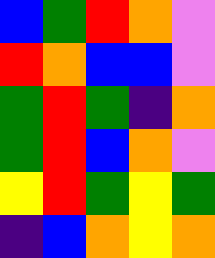[["blue", "green", "red", "orange", "violet"], ["red", "orange", "blue", "blue", "violet"], ["green", "red", "green", "indigo", "orange"], ["green", "red", "blue", "orange", "violet"], ["yellow", "red", "green", "yellow", "green"], ["indigo", "blue", "orange", "yellow", "orange"]]